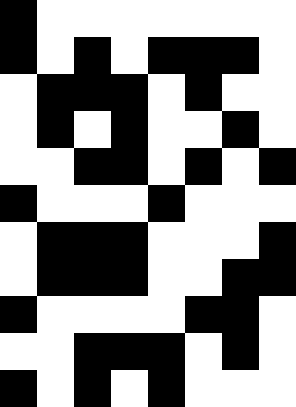[["black", "white", "white", "white", "white", "white", "white", "white"], ["black", "white", "black", "white", "black", "black", "black", "white"], ["white", "black", "black", "black", "white", "black", "white", "white"], ["white", "black", "white", "black", "white", "white", "black", "white"], ["white", "white", "black", "black", "white", "black", "white", "black"], ["black", "white", "white", "white", "black", "white", "white", "white"], ["white", "black", "black", "black", "white", "white", "white", "black"], ["white", "black", "black", "black", "white", "white", "black", "black"], ["black", "white", "white", "white", "white", "black", "black", "white"], ["white", "white", "black", "black", "black", "white", "black", "white"], ["black", "white", "black", "white", "black", "white", "white", "white"]]